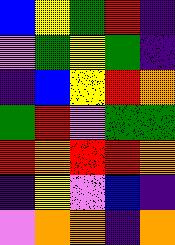[["blue", "yellow", "green", "red", "indigo"], ["violet", "green", "yellow", "green", "indigo"], ["indigo", "blue", "yellow", "red", "orange"], ["green", "red", "violet", "green", "green"], ["red", "orange", "red", "red", "orange"], ["indigo", "yellow", "violet", "blue", "indigo"], ["violet", "orange", "orange", "indigo", "orange"]]